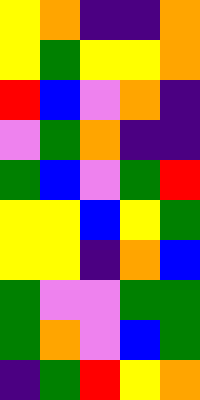[["yellow", "orange", "indigo", "indigo", "orange"], ["yellow", "green", "yellow", "yellow", "orange"], ["red", "blue", "violet", "orange", "indigo"], ["violet", "green", "orange", "indigo", "indigo"], ["green", "blue", "violet", "green", "red"], ["yellow", "yellow", "blue", "yellow", "green"], ["yellow", "yellow", "indigo", "orange", "blue"], ["green", "violet", "violet", "green", "green"], ["green", "orange", "violet", "blue", "green"], ["indigo", "green", "red", "yellow", "orange"]]